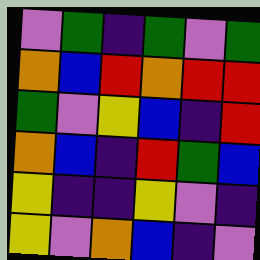[["violet", "green", "indigo", "green", "violet", "green"], ["orange", "blue", "red", "orange", "red", "red"], ["green", "violet", "yellow", "blue", "indigo", "red"], ["orange", "blue", "indigo", "red", "green", "blue"], ["yellow", "indigo", "indigo", "yellow", "violet", "indigo"], ["yellow", "violet", "orange", "blue", "indigo", "violet"]]